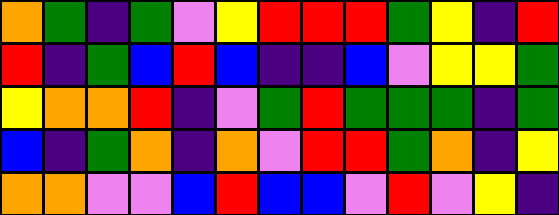[["orange", "green", "indigo", "green", "violet", "yellow", "red", "red", "red", "green", "yellow", "indigo", "red"], ["red", "indigo", "green", "blue", "red", "blue", "indigo", "indigo", "blue", "violet", "yellow", "yellow", "green"], ["yellow", "orange", "orange", "red", "indigo", "violet", "green", "red", "green", "green", "green", "indigo", "green"], ["blue", "indigo", "green", "orange", "indigo", "orange", "violet", "red", "red", "green", "orange", "indigo", "yellow"], ["orange", "orange", "violet", "violet", "blue", "red", "blue", "blue", "violet", "red", "violet", "yellow", "indigo"]]